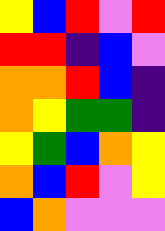[["yellow", "blue", "red", "violet", "red"], ["red", "red", "indigo", "blue", "violet"], ["orange", "orange", "red", "blue", "indigo"], ["orange", "yellow", "green", "green", "indigo"], ["yellow", "green", "blue", "orange", "yellow"], ["orange", "blue", "red", "violet", "yellow"], ["blue", "orange", "violet", "violet", "violet"]]